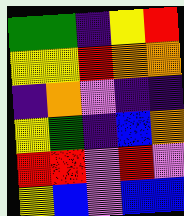[["green", "green", "indigo", "yellow", "red"], ["yellow", "yellow", "red", "orange", "orange"], ["indigo", "orange", "violet", "indigo", "indigo"], ["yellow", "green", "indigo", "blue", "orange"], ["red", "red", "violet", "red", "violet"], ["yellow", "blue", "violet", "blue", "blue"]]